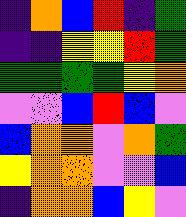[["indigo", "orange", "blue", "red", "indigo", "green"], ["indigo", "indigo", "yellow", "yellow", "red", "green"], ["green", "green", "green", "green", "yellow", "orange"], ["violet", "violet", "blue", "red", "blue", "violet"], ["blue", "orange", "orange", "violet", "orange", "green"], ["yellow", "orange", "orange", "violet", "violet", "blue"], ["indigo", "orange", "orange", "blue", "yellow", "violet"]]